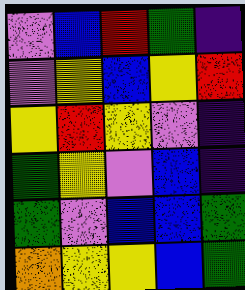[["violet", "blue", "red", "green", "indigo"], ["violet", "yellow", "blue", "yellow", "red"], ["yellow", "red", "yellow", "violet", "indigo"], ["green", "yellow", "violet", "blue", "indigo"], ["green", "violet", "blue", "blue", "green"], ["orange", "yellow", "yellow", "blue", "green"]]